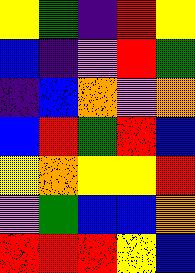[["yellow", "green", "indigo", "red", "yellow"], ["blue", "indigo", "violet", "red", "green"], ["indigo", "blue", "orange", "violet", "orange"], ["blue", "red", "green", "red", "blue"], ["yellow", "orange", "yellow", "yellow", "red"], ["violet", "green", "blue", "blue", "orange"], ["red", "red", "red", "yellow", "blue"]]